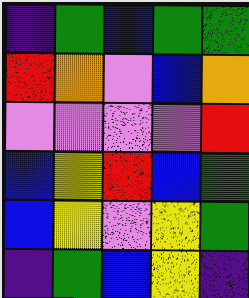[["indigo", "green", "blue", "green", "green"], ["red", "orange", "violet", "blue", "orange"], ["violet", "violet", "violet", "violet", "red"], ["blue", "yellow", "red", "blue", "green"], ["blue", "yellow", "violet", "yellow", "green"], ["indigo", "green", "blue", "yellow", "indigo"]]